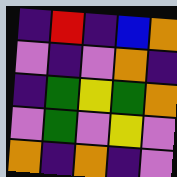[["indigo", "red", "indigo", "blue", "orange"], ["violet", "indigo", "violet", "orange", "indigo"], ["indigo", "green", "yellow", "green", "orange"], ["violet", "green", "violet", "yellow", "violet"], ["orange", "indigo", "orange", "indigo", "violet"]]